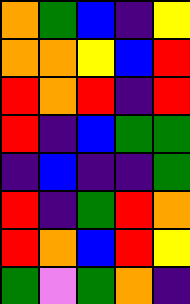[["orange", "green", "blue", "indigo", "yellow"], ["orange", "orange", "yellow", "blue", "red"], ["red", "orange", "red", "indigo", "red"], ["red", "indigo", "blue", "green", "green"], ["indigo", "blue", "indigo", "indigo", "green"], ["red", "indigo", "green", "red", "orange"], ["red", "orange", "blue", "red", "yellow"], ["green", "violet", "green", "orange", "indigo"]]